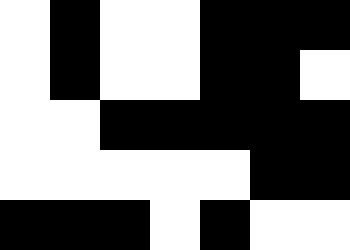[["white", "black", "white", "white", "black", "black", "black"], ["white", "black", "white", "white", "black", "black", "white"], ["white", "white", "black", "black", "black", "black", "black"], ["white", "white", "white", "white", "white", "black", "black"], ["black", "black", "black", "white", "black", "white", "white"]]